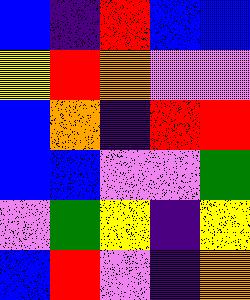[["blue", "indigo", "red", "blue", "blue"], ["yellow", "red", "orange", "violet", "violet"], ["blue", "orange", "indigo", "red", "red"], ["blue", "blue", "violet", "violet", "green"], ["violet", "green", "yellow", "indigo", "yellow"], ["blue", "red", "violet", "indigo", "orange"]]